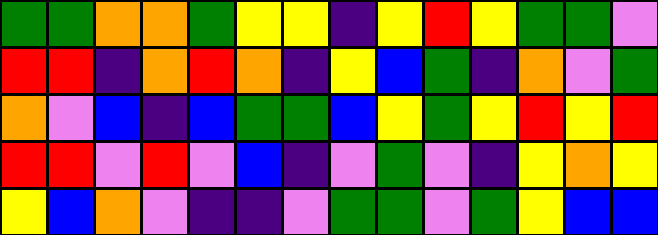[["green", "green", "orange", "orange", "green", "yellow", "yellow", "indigo", "yellow", "red", "yellow", "green", "green", "violet"], ["red", "red", "indigo", "orange", "red", "orange", "indigo", "yellow", "blue", "green", "indigo", "orange", "violet", "green"], ["orange", "violet", "blue", "indigo", "blue", "green", "green", "blue", "yellow", "green", "yellow", "red", "yellow", "red"], ["red", "red", "violet", "red", "violet", "blue", "indigo", "violet", "green", "violet", "indigo", "yellow", "orange", "yellow"], ["yellow", "blue", "orange", "violet", "indigo", "indigo", "violet", "green", "green", "violet", "green", "yellow", "blue", "blue"]]